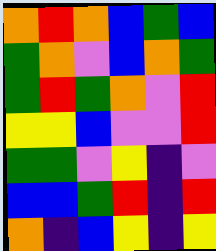[["orange", "red", "orange", "blue", "green", "blue"], ["green", "orange", "violet", "blue", "orange", "green"], ["green", "red", "green", "orange", "violet", "red"], ["yellow", "yellow", "blue", "violet", "violet", "red"], ["green", "green", "violet", "yellow", "indigo", "violet"], ["blue", "blue", "green", "red", "indigo", "red"], ["orange", "indigo", "blue", "yellow", "indigo", "yellow"]]